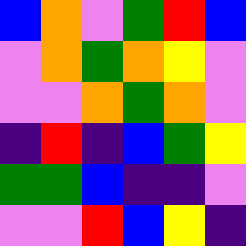[["blue", "orange", "violet", "green", "red", "blue"], ["violet", "orange", "green", "orange", "yellow", "violet"], ["violet", "violet", "orange", "green", "orange", "violet"], ["indigo", "red", "indigo", "blue", "green", "yellow"], ["green", "green", "blue", "indigo", "indigo", "violet"], ["violet", "violet", "red", "blue", "yellow", "indigo"]]